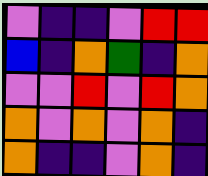[["violet", "indigo", "indigo", "violet", "red", "red"], ["blue", "indigo", "orange", "green", "indigo", "orange"], ["violet", "violet", "red", "violet", "red", "orange"], ["orange", "violet", "orange", "violet", "orange", "indigo"], ["orange", "indigo", "indigo", "violet", "orange", "indigo"]]